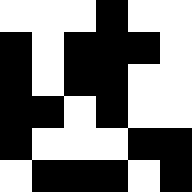[["white", "white", "white", "black", "white", "white"], ["black", "white", "black", "black", "black", "white"], ["black", "white", "black", "black", "white", "white"], ["black", "black", "white", "black", "white", "white"], ["black", "white", "white", "white", "black", "black"], ["white", "black", "black", "black", "white", "black"]]